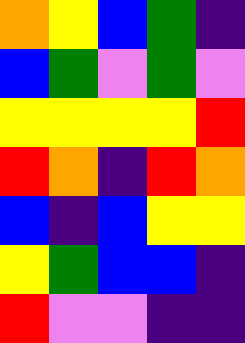[["orange", "yellow", "blue", "green", "indigo"], ["blue", "green", "violet", "green", "violet"], ["yellow", "yellow", "yellow", "yellow", "red"], ["red", "orange", "indigo", "red", "orange"], ["blue", "indigo", "blue", "yellow", "yellow"], ["yellow", "green", "blue", "blue", "indigo"], ["red", "violet", "violet", "indigo", "indigo"]]